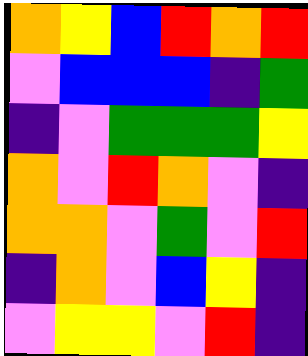[["orange", "yellow", "blue", "red", "orange", "red"], ["violet", "blue", "blue", "blue", "indigo", "green"], ["indigo", "violet", "green", "green", "green", "yellow"], ["orange", "violet", "red", "orange", "violet", "indigo"], ["orange", "orange", "violet", "green", "violet", "red"], ["indigo", "orange", "violet", "blue", "yellow", "indigo"], ["violet", "yellow", "yellow", "violet", "red", "indigo"]]